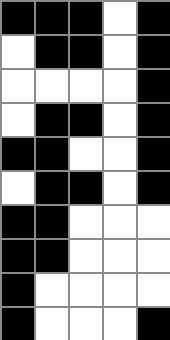[["black", "black", "black", "white", "black"], ["white", "black", "black", "white", "black"], ["white", "white", "white", "white", "black"], ["white", "black", "black", "white", "black"], ["black", "black", "white", "white", "black"], ["white", "black", "black", "white", "black"], ["black", "black", "white", "white", "white"], ["black", "black", "white", "white", "white"], ["black", "white", "white", "white", "white"], ["black", "white", "white", "white", "black"]]